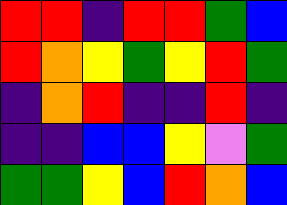[["red", "red", "indigo", "red", "red", "green", "blue"], ["red", "orange", "yellow", "green", "yellow", "red", "green"], ["indigo", "orange", "red", "indigo", "indigo", "red", "indigo"], ["indigo", "indigo", "blue", "blue", "yellow", "violet", "green"], ["green", "green", "yellow", "blue", "red", "orange", "blue"]]